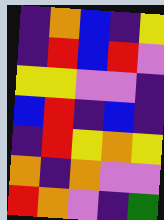[["indigo", "orange", "blue", "indigo", "yellow"], ["indigo", "red", "blue", "red", "violet"], ["yellow", "yellow", "violet", "violet", "indigo"], ["blue", "red", "indigo", "blue", "indigo"], ["indigo", "red", "yellow", "orange", "yellow"], ["orange", "indigo", "orange", "violet", "violet"], ["red", "orange", "violet", "indigo", "green"]]